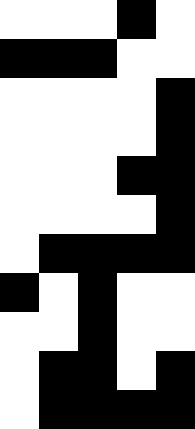[["white", "white", "white", "black", "white"], ["black", "black", "black", "white", "white"], ["white", "white", "white", "white", "black"], ["white", "white", "white", "white", "black"], ["white", "white", "white", "black", "black"], ["white", "white", "white", "white", "black"], ["white", "black", "black", "black", "black"], ["black", "white", "black", "white", "white"], ["white", "white", "black", "white", "white"], ["white", "black", "black", "white", "black"], ["white", "black", "black", "black", "black"]]